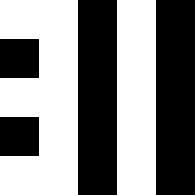[["white", "white", "black", "white", "black"], ["black", "white", "black", "white", "black"], ["white", "white", "black", "white", "black"], ["black", "white", "black", "white", "black"], ["white", "white", "black", "white", "black"]]